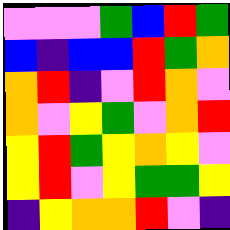[["violet", "violet", "violet", "green", "blue", "red", "green"], ["blue", "indigo", "blue", "blue", "red", "green", "orange"], ["orange", "red", "indigo", "violet", "red", "orange", "violet"], ["orange", "violet", "yellow", "green", "violet", "orange", "red"], ["yellow", "red", "green", "yellow", "orange", "yellow", "violet"], ["yellow", "red", "violet", "yellow", "green", "green", "yellow"], ["indigo", "yellow", "orange", "orange", "red", "violet", "indigo"]]